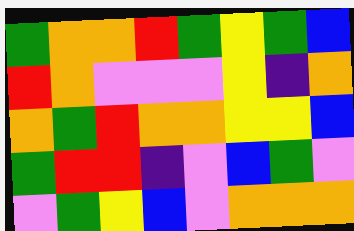[["green", "orange", "orange", "red", "green", "yellow", "green", "blue"], ["red", "orange", "violet", "violet", "violet", "yellow", "indigo", "orange"], ["orange", "green", "red", "orange", "orange", "yellow", "yellow", "blue"], ["green", "red", "red", "indigo", "violet", "blue", "green", "violet"], ["violet", "green", "yellow", "blue", "violet", "orange", "orange", "orange"]]